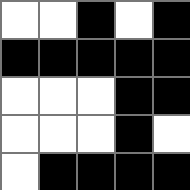[["white", "white", "black", "white", "black"], ["black", "black", "black", "black", "black"], ["white", "white", "white", "black", "black"], ["white", "white", "white", "black", "white"], ["white", "black", "black", "black", "black"]]